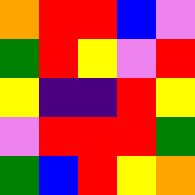[["orange", "red", "red", "blue", "violet"], ["green", "red", "yellow", "violet", "red"], ["yellow", "indigo", "indigo", "red", "yellow"], ["violet", "red", "red", "red", "green"], ["green", "blue", "red", "yellow", "orange"]]